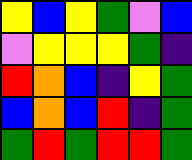[["yellow", "blue", "yellow", "green", "violet", "blue"], ["violet", "yellow", "yellow", "yellow", "green", "indigo"], ["red", "orange", "blue", "indigo", "yellow", "green"], ["blue", "orange", "blue", "red", "indigo", "green"], ["green", "red", "green", "red", "red", "green"]]